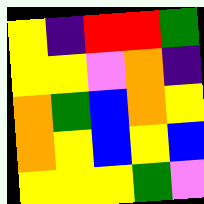[["yellow", "indigo", "red", "red", "green"], ["yellow", "yellow", "violet", "orange", "indigo"], ["orange", "green", "blue", "orange", "yellow"], ["orange", "yellow", "blue", "yellow", "blue"], ["yellow", "yellow", "yellow", "green", "violet"]]